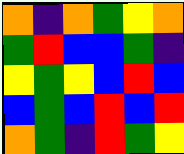[["orange", "indigo", "orange", "green", "yellow", "orange"], ["green", "red", "blue", "blue", "green", "indigo"], ["yellow", "green", "yellow", "blue", "red", "blue"], ["blue", "green", "blue", "red", "blue", "red"], ["orange", "green", "indigo", "red", "green", "yellow"]]